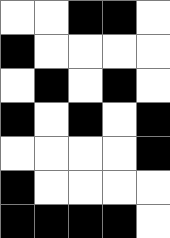[["white", "white", "black", "black", "white"], ["black", "white", "white", "white", "white"], ["white", "black", "white", "black", "white"], ["black", "white", "black", "white", "black"], ["white", "white", "white", "white", "black"], ["black", "white", "white", "white", "white"], ["black", "black", "black", "black", "white"]]